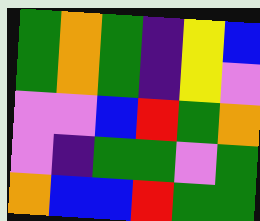[["green", "orange", "green", "indigo", "yellow", "blue"], ["green", "orange", "green", "indigo", "yellow", "violet"], ["violet", "violet", "blue", "red", "green", "orange"], ["violet", "indigo", "green", "green", "violet", "green"], ["orange", "blue", "blue", "red", "green", "green"]]